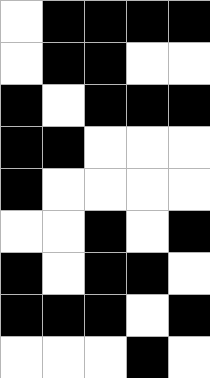[["white", "black", "black", "black", "black"], ["white", "black", "black", "white", "white"], ["black", "white", "black", "black", "black"], ["black", "black", "white", "white", "white"], ["black", "white", "white", "white", "white"], ["white", "white", "black", "white", "black"], ["black", "white", "black", "black", "white"], ["black", "black", "black", "white", "black"], ["white", "white", "white", "black", "white"]]